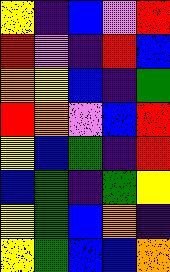[["yellow", "indigo", "blue", "violet", "red"], ["red", "violet", "indigo", "red", "blue"], ["orange", "yellow", "blue", "indigo", "green"], ["red", "orange", "violet", "blue", "red"], ["yellow", "blue", "green", "indigo", "red"], ["blue", "green", "indigo", "green", "yellow"], ["yellow", "green", "blue", "orange", "indigo"], ["yellow", "green", "blue", "blue", "orange"]]